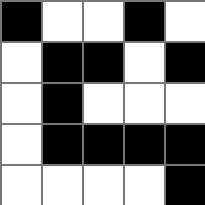[["black", "white", "white", "black", "white"], ["white", "black", "black", "white", "black"], ["white", "black", "white", "white", "white"], ["white", "black", "black", "black", "black"], ["white", "white", "white", "white", "black"]]